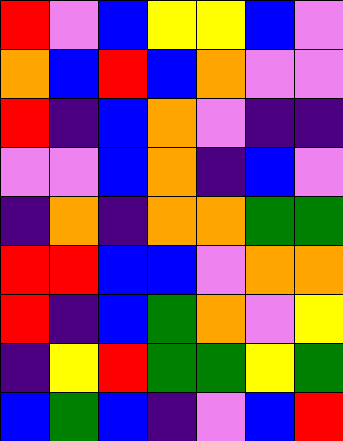[["red", "violet", "blue", "yellow", "yellow", "blue", "violet"], ["orange", "blue", "red", "blue", "orange", "violet", "violet"], ["red", "indigo", "blue", "orange", "violet", "indigo", "indigo"], ["violet", "violet", "blue", "orange", "indigo", "blue", "violet"], ["indigo", "orange", "indigo", "orange", "orange", "green", "green"], ["red", "red", "blue", "blue", "violet", "orange", "orange"], ["red", "indigo", "blue", "green", "orange", "violet", "yellow"], ["indigo", "yellow", "red", "green", "green", "yellow", "green"], ["blue", "green", "blue", "indigo", "violet", "blue", "red"]]